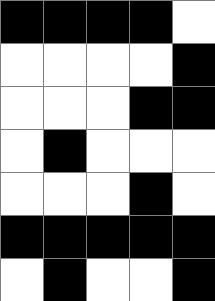[["black", "black", "black", "black", "white"], ["white", "white", "white", "white", "black"], ["white", "white", "white", "black", "black"], ["white", "black", "white", "white", "white"], ["white", "white", "white", "black", "white"], ["black", "black", "black", "black", "black"], ["white", "black", "white", "white", "black"]]